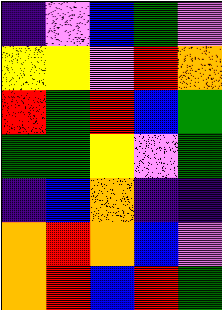[["indigo", "violet", "blue", "green", "violet"], ["yellow", "yellow", "violet", "red", "orange"], ["red", "green", "red", "blue", "green"], ["green", "green", "yellow", "violet", "green"], ["indigo", "blue", "orange", "indigo", "indigo"], ["orange", "red", "orange", "blue", "violet"], ["orange", "red", "blue", "red", "green"]]